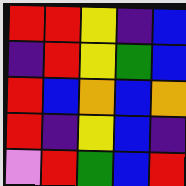[["red", "red", "yellow", "indigo", "blue"], ["indigo", "red", "yellow", "green", "blue"], ["red", "blue", "orange", "blue", "orange"], ["red", "indigo", "yellow", "blue", "indigo"], ["violet", "red", "green", "blue", "red"]]